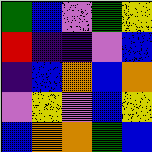[["green", "blue", "violet", "green", "yellow"], ["red", "indigo", "indigo", "violet", "blue"], ["indigo", "blue", "orange", "blue", "orange"], ["violet", "yellow", "violet", "blue", "yellow"], ["blue", "orange", "orange", "green", "blue"]]